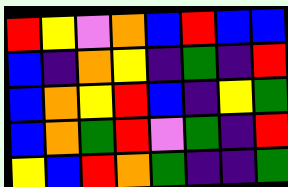[["red", "yellow", "violet", "orange", "blue", "red", "blue", "blue"], ["blue", "indigo", "orange", "yellow", "indigo", "green", "indigo", "red"], ["blue", "orange", "yellow", "red", "blue", "indigo", "yellow", "green"], ["blue", "orange", "green", "red", "violet", "green", "indigo", "red"], ["yellow", "blue", "red", "orange", "green", "indigo", "indigo", "green"]]